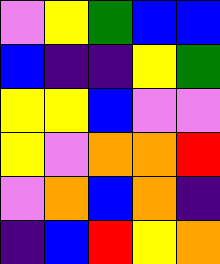[["violet", "yellow", "green", "blue", "blue"], ["blue", "indigo", "indigo", "yellow", "green"], ["yellow", "yellow", "blue", "violet", "violet"], ["yellow", "violet", "orange", "orange", "red"], ["violet", "orange", "blue", "orange", "indigo"], ["indigo", "blue", "red", "yellow", "orange"]]